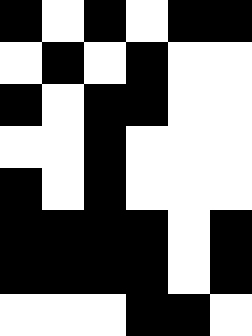[["black", "white", "black", "white", "black", "black"], ["white", "black", "white", "black", "white", "white"], ["black", "white", "black", "black", "white", "white"], ["white", "white", "black", "white", "white", "white"], ["black", "white", "black", "white", "white", "white"], ["black", "black", "black", "black", "white", "black"], ["black", "black", "black", "black", "white", "black"], ["white", "white", "white", "black", "black", "white"]]